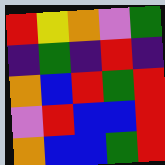[["red", "yellow", "orange", "violet", "green"], ["indigo", "green", "indigo", "red", "indigo"], ["orange", "blue", "red", "green", "red"], ["violet", "red", "blue", "blue", "red"], ["orange", "blue", "blue", "green", "red"]]